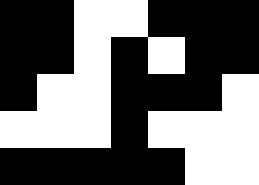[["black", "black", "white", "white", "black", "black", "black"], ["black", "black", "white", "black", "white", "black", "black"], ["black", "white", "white", "black", "black", "black", "white"], ["white", "white", "white", "black", "white", "white", "white"], ["black", "black", "black", "black", "black", "white", "white"]]